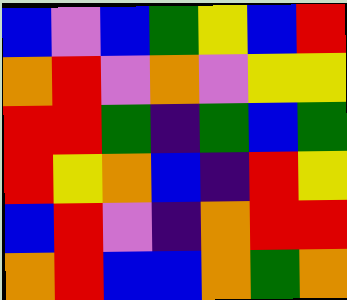[["blue", "violet", "blue", "green", "yellow", "blue", "red"], ["orange", "red", "violet", "orange", "violet", "yellow", "yellow"], ["red", "red", "green", "indigo", "green", "blue", "green"], ["red", "yellow", "orange", "blue", "indigo", "red", "yellow"], ["blue", "red", "violet", "indigo", "orange", "red", "red"], ["orange", "red", "blue", "blue", "orange", "green", "orange"]]